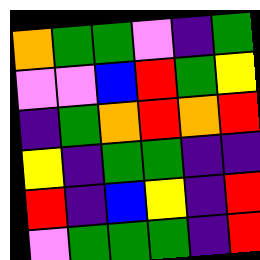[["orange", "green", "green", "violet", "indigo", "green"], ["violet", "violet", "blue", "red", "green", "yellow"], ["indigo", "green", "orange", "red", "orange", "red"], ["yellow", "indigo", "green", "green", "indigo", "indigo"], ["red", "indigo", "blue", "yellow", "indigo", "red"], ["violet", "green", "green", "green", "indigo", "red"]]